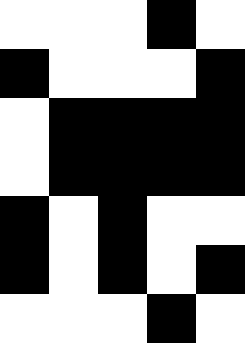[["white", "white", "white", "black", "white"], ["black", "white", "white", "white", "black"], ["white", "black", "black", "black", "black"], ["white", "black", "black", "black", "black"], ["black", "white", "black", "white", "white"], ["black", "white", "black", "white", "black"], ["white", "white", "white", "black", "white"]]